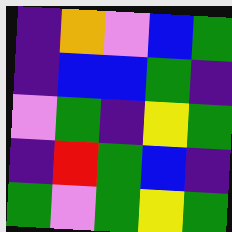[["indigo", "orange", "violet", "blue", "green"], ["indigo", "blue", "blue", "green", "indigo"], ["violet", "green", "indigo", "yellow", "green"], ["indigo", "red", "green", "blue", "indigo"], ["green", "violet", "green", "yellow", "green"]]